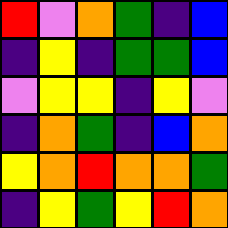[["red", "violet", "orange", "green", "indigo", "blue"], ["indigo", "yellow", "indigo", "green", "green", "blue"], ["violet", "yellow", "yellow", "indigo", "yellow", "violet"], ["indigo", "orange", "green", "indigo", "blue", "orange"], ["yellow", "orange", "red", "orange", "orange", "green"], ["indigo", "yellow", "green", "yellow", "red", "orange"]]